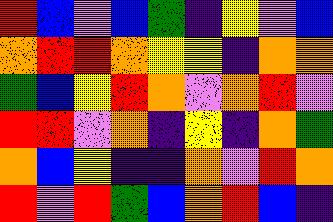[["red", "blue", "violet", "blue", "green", "indigo", "yellow", "violet", "blue"], ["orange", "red", "red", "orange", "yellow", "yellow", "indigo", "orange", "orange"], ["green", "blue", "yellow", "red", "orange", "violet", "orange", "red", "violet"], ["red", "red", "violet", "orange", "indigo", "yellow", "indigo", "orange", "green"], ["orange", "blue", "yellow", "indigo", "indigo", "orange", "violet", "red", "orange"], ["red", "violet", "red", "green", "blue", "orange", "red", "blue", "indigo"]]